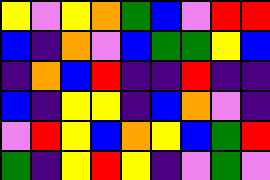[["yellow", "violet", "yellow", "orange", "green", "blue", "violet", "red", "red"], ["blue", "indigo", "orange", "violet", "blue", "green", "green", "yellow", "blue"], ["indigo", "orange", "blue", "red", "indigo", "indigo", "red", "indigo", "indigo"], ["blue", "indigo", "yellow", "yellow", "indigo", "blue", "orange", "violet", "indigo"], ["violet", "red", "yellow", "blue", "orange", "yellow", "blue", "green", "red"], ["green", "indigo", "yellow", "red", "yellow", "indigo", "violet", "green", "violet"]]